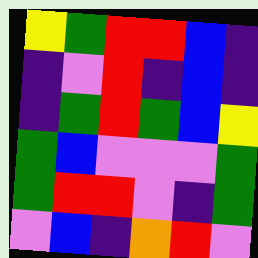[["yellow", "green", "red", "red", "blue", "indigo"], ["indigo", "violet", "red", "indigo", "blue", "indigo"], ["indigo", "green", "red", "green", "blue", "yellow"], ["green", "blue", "violet", "violet", "violet", "green"], ["green", "red", "red", "violet", "indigo", "green"], ["violet", "blue", "indigo", "orange", "red", "violet"]]